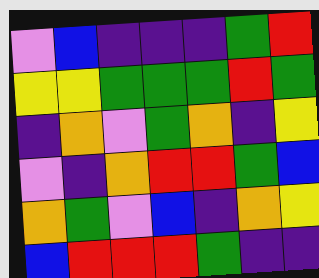[["violet", "blue", "indigo", "indigo", "indigo", "green", "red"], ["yellow", "yellow", "green", "green", "green", "red", "green"], ["indigo", "orange", "violet", "green", "orange", "indigo", "yellow"], ["violet", "indigo", "orange", "red", "red", "green", "blue"], ["orange", "green", "violet", "blue", "indigo", "orange", "yellow"], ["blue", "red", "red", "red", "green", "indigo", "indigo"]]